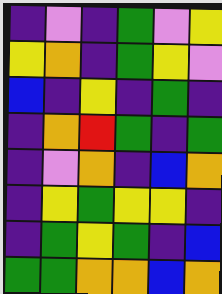[["indigo", "violet", "indigo", "green", "violet", "yellow"], ["yellow", "orange", "indigo", "green", "yellow", "violet"], ["blue", "indigo", "yellow", "indigo", "green", "indigo"], ["indigo", "orange", "red", "green", "indigo", "green"], ["indigo", "violet", "orange", "indigo", "blue", "orange"], ["indigo", "yellow", "green", "yellow", "yellow", "indigo"], ["indigo", "green", "yellow", "green", "indigo", "blue"], ["green", "green", "orange", "orange", "blue", "orange"]]